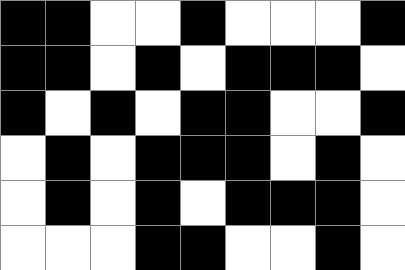[["black", "black", "white", "white", "black", "white", "white", "white", "black"], ["black", "black", "white", "black", "white", "black", "black", "black", "white"], ["black", "white", "black", "white", "black", "black", "white", "white", "black"], ["white", "black", "white", "black", "black", "black", "white", "black", "white"], ["white", "black", "white", "black", "white", "black", "black", "black", "white"], ["white", "white", "white", "black", "black", "white", "white", "black", "white"]]